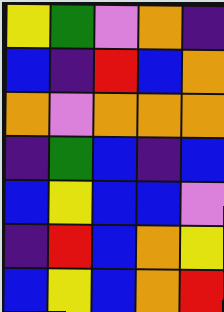[["yellow", "green", "violet", "orange", "indigo"], ["blue", "indigo", "red", "blue", "orange"], ["orange", "violet", "orange", "orange", "orange"], ["indigo", "green", "blue", "indigo", "blue"], ["blue", "yellow", "blue", "blue", "violet"], ["indigo", "red", "blue", "orange", "yellow"], ["blue", "yellow", "blue", "orange", "red"]]